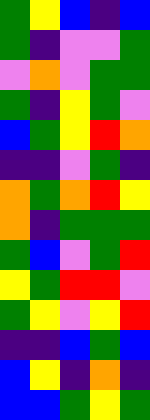[["green", "yellow", "blue", "indigo", "blue"], ["green", "indigo", "violet", "violet", "green"], ["violet", "orange", "violet", "green", "green"], ["green", "indigo", "yellow", "green", "violet"], ["blue", "green", "yellow", "red", "orange"], ["indigo", "indigo", "violet", "green", "indigo"], ["orange", "green", "orange", "red", "yellow"], ["orange", "indigo", "green", "green", "green"], ["green", "blue", "violet", "green", "red"], ["yellow", "green", "red", "red", "violet"], ["green", "yellow", "violet", "yellow", "red"], ["indigo", "indigo", "blue", "green", "blue"], ["blue", "yellow", "indigo", "orange", "indigo"], ["blue", "blue", "green", "yellow", "green"]]